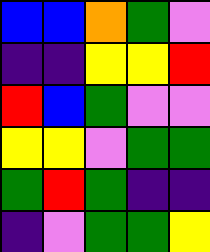[["blue", "blue", "orange", "green", "violet"], ["indigo", "indigo", "yellow", "yellow", "red"], ["red", "blue", "green", "violet", "violet"], ["yellow", "yellow", "violet", "green", "green"], ["green", "red", "green", "indigo", "indigo"], ["indigo", "violet", "green", "green", "yellow"]]